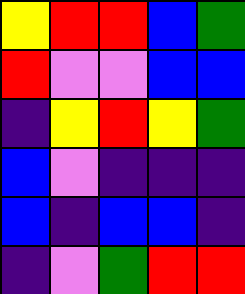[["yellow", "red", "red", "blue", "green"], ["red", "violet", "violet", "blue", "blue"], ["indigo", "yellow", "red", "yellow", "green"], ["blue", "violet", "indigo", "indigo", "indigo"], ["blue", "indigo", "blue", "blue", "indigo"], ["indigo", "violet", "green", "red", "red"]]